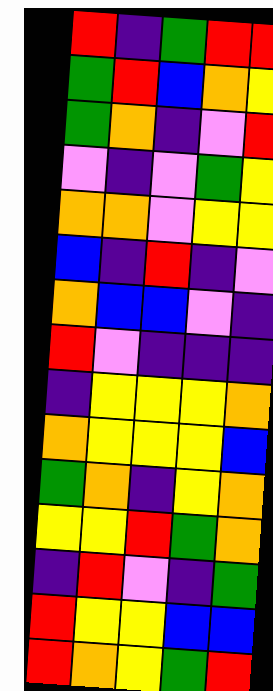[["red", "indigo", "green", "red", "red"], ["green", "red", "blue", "orange", "yellow"], ["green", "orange", "indigo", "violet", "red"], ["violet", "indigo", "violet", "green", "yellow"], ["orange", "orange", "violet", "yellow", "yellow"], ["blue", "indigo", "red", "indigo", "violet"], ["orange", "blue", "blue", "violet", "indigo"], ["red", "violet", "indigo", "indigo", "indigo"], ["indigo", "yellow", "yellow", "yellow", "orange"], ["orange", "yellow", "yellow", "yellow", "blue"], ["green", "orange", "indigo", "yellow", "orange"], ["yellow", "yellow", "red", "green", "orange"], ["indigo", "red", "violet", "indigo", "green"], ["red", "yellow", "yellow", "blue", "blue"], ["red", "orange", "yellow", "green", "red"]]